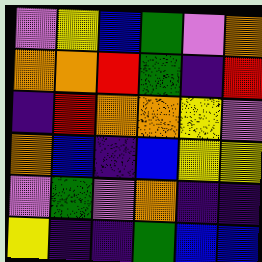[["violet", "yellow", "blue", "green", "violet", "orange"], ["orange", "orange", "red", "green", "indigo", "red"], ["indigo", "red", "orange", "orange", "yellow", "violet"], ["orange", "blue", "indigo", "blue", "yellow", "yellow"], ["violet", "green", "violet", "orange", "indigo", "indigo"], ["yellow", "indigo", "indigo", "green", "blue", "blue"]]